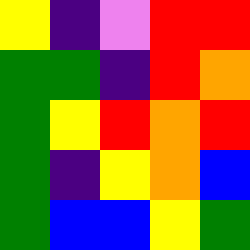[["yellow", "indigo", "violet", "red", "red"], ["green", "green", "indigo", "red", "orange"], ["green", "yellow", "red", "orange", "red"], ["green", "indigo", "yellow", "orange", "blue"], ["green", "blue", "blue", "yellow", "green"]]